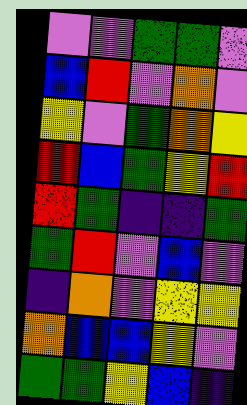[["violet", "violet", "green", "green", "violet"], ["blue", "red", "violet", "orange", "violet"], ["yellow", "violet", "green", "orange", "yellow"], ["red", "blue", "green", "yellow", "red"], ["red", "green", "indigo", "indigo", "green"], ["green", "red", "violet", "blue", "violet"], ["indigo", "orange", "violet", "yellow", "yellow"], ["orange", "blue", "blue", "yellow", "violet"], ["green", "green", "yellow", "blue", "indigo"]]